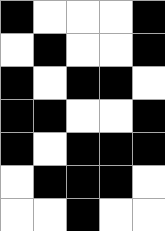[["black", "white", "white", "white", "black"], ["white", "black", "white", "white", "black"], ["black", "white", "black", "black", "white"], ["black", "black", "white", "white", "black"], ["black", "white", "black", "black", "black"], ["white", "black", "black", "black", "white"], ["white", "white", "black", "white", "white"]]